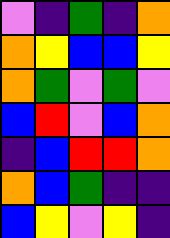[["violet", "indigo", "green", "indigo", "orange"], ["orange", "yellow", "blue", "blue", "yellow"], ["orange", "green", "violet", "green", "violet"], ["blue", "red", "violet", "blue", "orange"], ["indigo", "blue", "red", "red", "orange"], ["orange", "blue", "green", "indigo", "indigo"], ["blue", "yellow", "violet", "yellow", "indigo"]]